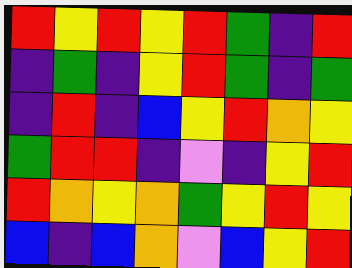[["red", "yellow", "red", "yellow", "red", "green", "indigo", "red"], ["indigo", "green", "indigo", "yellow", "red", "green", "indigo", "green"], ["indigo", "red", "indigo", "blue", "yellow", "red", "orange", "yellow"], ["green", "red", "red", "indigo", "violet", "indigo", "yellow", "red"], ["red", "orange", "yellow", "orange", "green", "yellow", "red", "yellow"], ["blue", "indigo", "blue", "orange", "violet", "blue", "yellow", "red"]]